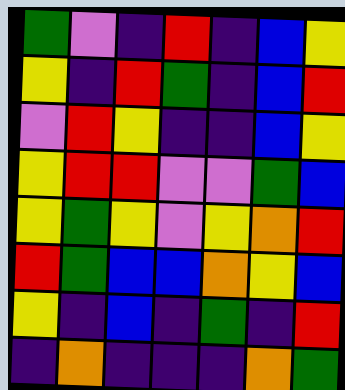[["green", "violet", "indigo", "red", "indigo", "blue", "yellow"], ["yellow", "indigo", "red", "green", "indigo", "blue", "red"], ["violet", "red", "yellow", "indigo", "indigo", "blue", "yellow"], ["yellow", "red", "red", "violet", "violet", "green", "blue"], ["yellow", "green", "yellow", "violet", "yellow", "orange", "red"], ["red", "green", "blue", "blue", "orange", "yellow", "blue"], ["yellow", "indigo", "blue", "indigo", "green", "indigo", "red"], ["indigo", "orange", "indigo", "indigo", "indigo", "orange", "green"]]